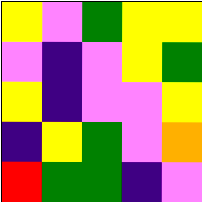[["yellow", "violet", "green", "yellow", "yellow"], ["violet", "indigo", "violet", "yellow", "green"], ["yellow", "indigo", "violet", "violet", "yellow"], ["indigo", "yellow", "green", "violet", "orange"], ["red", "green", "green", "indigo", "violet"]]